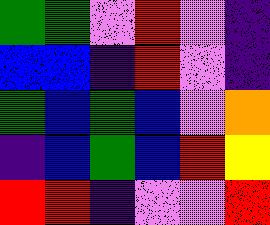[["green", "green", "violet", "red", "violet", "indigo"], ["blue", "blue", "indigo", "red", "violet", "indigo"], ["green", "blue", "green", "blue", "violet", "orange"], ["indigo", "blue", "green", "blue", "red", "yellow"], ["red", "red", "indigo", "violet", "violet", "red"]]